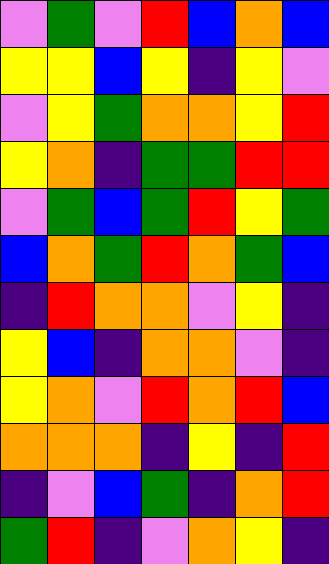[["violet", "green", "violet", "red", "blue", "orange", "blue"], ["yellow", "yellow", "blue", "yellow", "indigo", "yellow", "violet"], ["violet", "yellow", "green", "orange", "orange", "yellow", "red"], ["yellow", "orange", "indigo", "green", "green", "red", "red"], ["violet", "green", "blue", "green", "red", "yellow", "green"], ["blue", "orange", "green", "red", "orange", "green", "blue"], ["indigo", "red", "orange", "orange", "violet", "yellow", "indigo"], ["yellow", "blue", "indigo", "orange", "orange", "violet", "indigo"], ["yellow", "orange", "violet", "red", "orange", "red", "blue"], ["orange", "orange", "orange", "indigo", "yellow", "indigo", "red"], ["indigo", "violet", "blue", "green", "indigo", "orange", "red"], ["green", "red", "indigo", "violet", "orange", "yellow", "indigo"]]